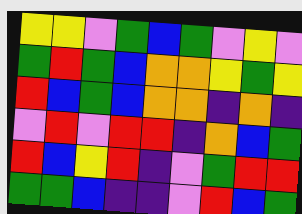[["yellow", "yellow", "violet", "green", "blue", "green", "violet", "yellow", "violet"], ["green", "red", "green", "blue", "orange", "orange", "yellow", "green", "yellow"], ["red", "blue", "green", "blue", "orange", "orange", "indigo", "orange", "indigo"], ["violet", "red", "violet", "red", "red", "indigo", "orange", "blue", "green"], ["red", "blue", "yellow", "red", "indigo", "violet", "green", "red", "red"], ["green", "green", "blue", "indigo", "indigo", "violet", "red", "blue", "green"]]